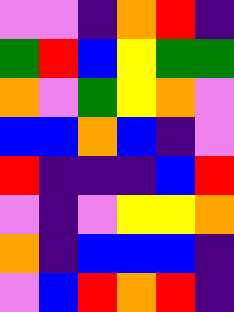[["violet", "violet", "indigo", "orange", "red", "indigo"], ["green", "red", "blue", "yellow", "green", "green"], ["orange", "violet", "green", "yellow", "orange", "violet"], ["blue", "blue", "orange", "blue", "indigo", "violet"], ["red", "indigo", "indigo", "indigo", "blue", "red"], ["violet", "indigo", "violet", "yellow", "yellow", "orange"], ["orange", "indigo", "blue", "blue", "blue", "indigo"], ["violet", "blue", "red", "orange", "red", "indigo"]]